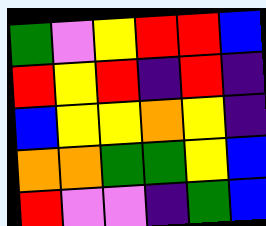[["green", "violet", "yellow", "red", "red", "blue"], ["red", "yellow", "red", "indigo", "red", "indigo"], ["blue", "yellow", "yellow", "orange", "yellow", "indigo"], ["orange", "orange", "green", "green", "yellow", "blue"], ["red", "violet", "violet", "indigo", "green", "blue"]]